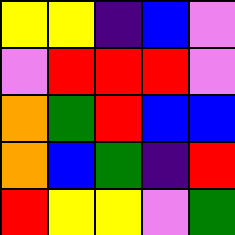[["yellow", "yellow", "indigo", "blue", "violet"], ["violet", "red", "red", "red", "violet"], ["orange", "green", "red", "blue", "blue"], ["orange", "blue", "green", "indigo", "red"], ["red", "yellow", "yellow", "violet", "green"]]